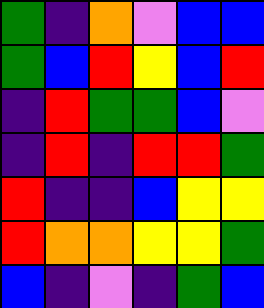[["green", "indigo", "orange", "violet", "blue", "blue"], ["green", "blue", "red", "yellow", "blue", "red"], ["indigo", "red", "green", "green", "blue", "violet"], ["indigo", "red", "indigo", "red", "red", "green"], ["red", "indigo", "indigo", "blue", "yellow", "yellow"], ["red", "orange", "orange", "yellow", "yellow", "green"], ["blue", "indigo", "violet", "indigo", "green", "blue"]]